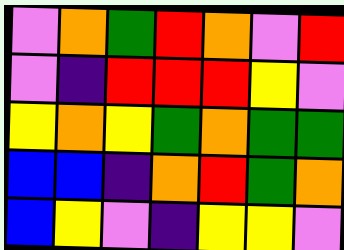[["violet", "orange", "green", "red", "orange", "violet", "red"], ["violet", "indigo", "red", "red", "red", "yellow", "violet"], ["yellow", "orange", "yellow", "green", "orange", "green", "green"], ["blue", "blue", "indigo", "orange", "red", "green", "orange"], ["blue", "yellow", "violet", "indigo", "yellow", "yellow", "violet"]]